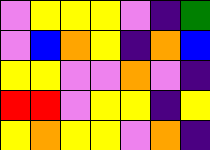[["violet", "yellow", "yellow", "yellow", "violet", "indigo", "green"], ["violet", "blue", "orange", "yellow", "indigo", "orange", "blue"], ["yellow", "yellow", "violet", "violet", "orange", "violet", "indigo"], ["red", "red", "violet", "yellow", "yellow", "indigo", "yellow"], ["yellow", "orange", "yellow", "yellow", "violet", "orange", "indigo"]]